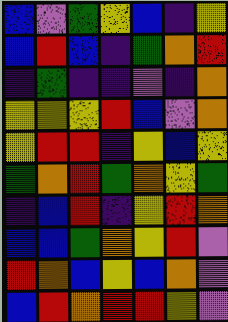[["blue", "violet", "green", "yellow", "blue", "indigo", "yellow"], ["blue", "red", "blue", "indigo", "green", "orange", "red"], ["indigo", "green", "indigo", "indigo", "violet", "indigo", "orange"], ["yellow", "yellow", "yellow", "red", "blue", "violet", "orange"], ["yellow", "red", "red", "indigo", "yellow", "blue", "yellow"], ["green", "orange", "red", "green", "orange", "yellow", "green"], ["indigo", "blue", "red", "indigo", "yellow", "red", "orange"], ["blue", "blue", "green", "orange", "yellow", "red", "violet"], ["red", "orange", "blue", "yellow", "blue", "orange", "violet"], ["blue", "red", "orange", "red", "red", "yellow", "violet"]]